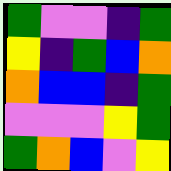[["green", "violet", "violet", "indigo", "green"], ["yellow", "indigo", "green", "blue", "orange"], ["orange", "blue", "blue", "indigo", "green"], ["violet", "violet", "violet", "yellow", "green"], ["green", "orange", "blue", "violet", "yellow"]]